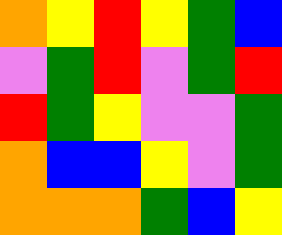[["orange", "yellow", "red", "yellow", "green", "blue"], ["violet", "green", "red", "violet", "green", "red"], ["red", "green", "yellow", "violet", "violet", "green"], ["orange", "blue", "blue", "yellow", "violet", "green"], ["orange", "orange", "orange", "green", "blue", "yellow"]]